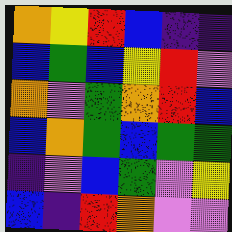[["orange", "yellow", "red", "blue", "indigo", "indigo"], ["blue", "green", "blue", "yellow", "red", "violet"], ["orange", "violet", "green", "orange", "red", "blue"], ["blue", "orange", "green", "blue", "green", "green"], ["indigo", "violet", "blue", "green", "violet", "yellow"], ["blue", "indigo", "red", "orange", "violet", "violet"]]